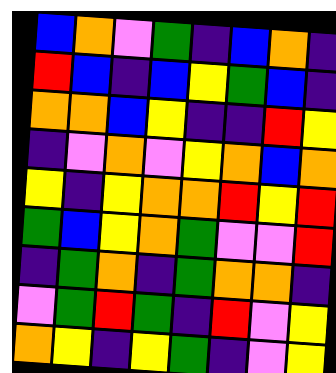[["blue", "orange", "violet", "green", "indigo", "blue", "orange", "indigo"], ["red", "blue", "indigo", "blue", "yellow", "green", "blue", "indigo"], ["orange", "orange", "blue", "yellow", "indigo", "indigo", "red", "yellow"], ["indigo", "violet", "orange", "violet", "yellow", "orange", "blue", "orange"], ["yellow", "indigo", "yellow", "orange", "orange", "red", "yellow", "red"], ["green", "blue", "yellow", "orange", "green", "violet", "violet", "red"], ["indigo", "green", "orange", "indigo", "green", "orange", "orange", "indigo"], ["violet", "green", "red", "green", "indigo", "red", "violet", "yellow"], ["orange", "yellow", "indigo", "yellow", "green", "indigo", "violet", "yellow"]]